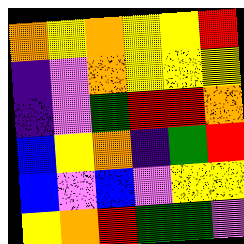[["orange", "yellow", "orange", "yellow", "yellow", "red"], ["indigo", "violet", "orange", "yellow", "yellow", "yellow"], ["indigo", "violet", "green", "red", "red", "orange"], ["blue", "yellow", "orange", "indigo", "green", "red"], ["blue", "violet", "blue", "violet", "yellow", "yellow"], ["yellow", "orange", "red", "green", "green", "violet"]]